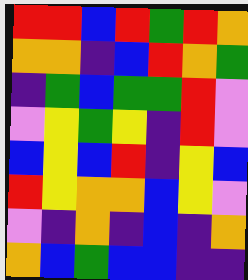[["red", "red", "blue", "red", "green", "red", "orange"], ["orange", "orange", "indigo", "blue", "red", "orange", "green"], ["indigo", "green", "blue", "green", "green", "red", "violet"], ["violet", "yellow", "green", "yellow", "indigo", "red", "violet"], ["blue", "yellow", "blue", "red", "indigo", "yellow", "blue"], ["red", "yellow", "orange", "orange", "blue", "yellow", "violet"], ["violet", "indigo", "orange", "indigo", "blue", "indigo", "orange"], ["orange", "blue", "green", "blue", "blue", "indigo", "indigo"]]